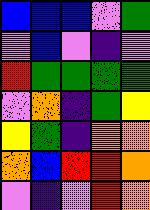[["blue", "blue", "blue", "violet", "green"], ["violet", "blue", "violet", "indigo", "violet"], ["red", "green", "green", "green", "green"], ["violet", "orange", "indigo", "green", "yellow"], ["yellow", "green", "indigo", "orange", "orange"], ["orange", "blue", "red", "red", "orange"], ["violet", "indigo", "violet", "red", "orange"]]